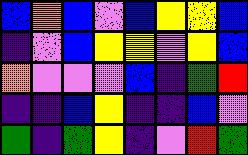[["blue", "orange", "blue", "violet", "blue", "yellow", "yellow", "blue"], ["indigo", "violet", "blue", "yellow", "yellow", "violet", "yellow", "blue"], ["orange", "violet", "violet", "violet", "blue", "indigo", "green", "red"], ["indigo", "indigo", "blue", "yellow", "indigo", "indigo", "blue", "violet"], ["green", "indigo", "green", "yellow", "indigo", "violet", "red", "green"]]